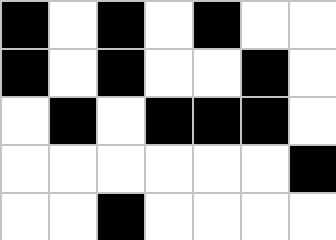[["black", "white", "black", "white", "black", "white", "white"], ["black", "white", "black", "white", "white", "black", "white"], ["white", "black", "white", "black", "black", "black", "white"], ["white", "white", "white", "white", "white", "white", "black"], ["white", "white", "black", "white", "white", "white", "white"]]